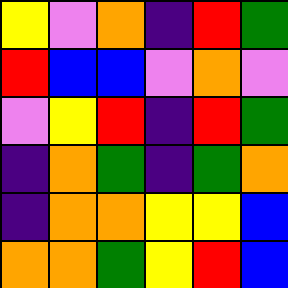[["yellow", "violet", "orange", "indigo", "red", "green"], ["red", "blue", "blue", "violet", "orange", "violet"], ["violet", "yellow", "red", "indigo", "red", "green"], ["indigo", "orange", "green", "indigo", "green", "orange"], ["indigo", "orange", "orange", "yellow", "yellow", "blue"], ["orange", "orange", "green", "yellow", "red", "blue"]]